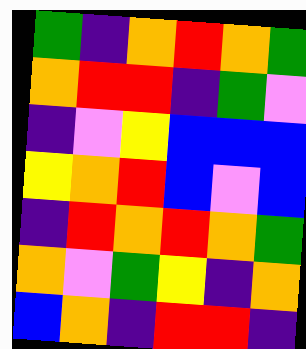[["green", "indigo", "orange", "red", "orange", "green"], ["orange", "red", "red", "indigo", "green", "violet"], ["indigo", "violet", "yellow", "blue", "blue", "blue"], ["yellow", "orange", "red", "blue", "violet", "blue"], ["indigo", "red", "orange", "red", "orange", "green"], ["orange", "violet", "green", "yellow", "indigo", "orange"], ["blue", "orange", "indigo", "red", "red", "indigo"]]